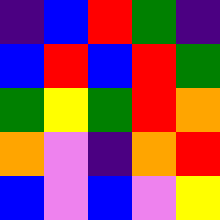[["indigo", "blue", "red", "green", "indigo"], ["blue", "red", "blue", "red", "green"], ["green", "yellow", "green", "red", "orange"], ["orange", "violet", "indigo", "orange", "red"], ["blue", "violet", "blue", "violet", "yellow"]]